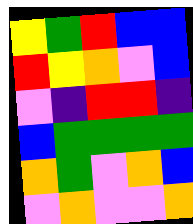[["yellow", "green", "red", "blue", "blue"], ["red", "yellow", "orange", "violet", "blue"], ["violet", "indigo", "red", "red", "indigo"], ["blue", "green", "green", "green", "green"], ["orange", "green", "violet", "orange", "blue"], ["violet", "orange", "violet", "violet", "orange"]]